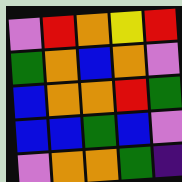[["violet", "red", "orange", "yellow", "red"], ["green", "orange", "blue", "orange", "violet"], ["blue", "orange", "orange", "red", "green"], ["blue", "blue", "green", "blue", "violet"], ["violet", "orange", "orange", "green", "indigo"]]